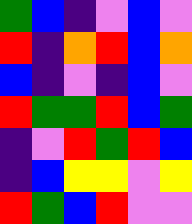[["green", "blue", "indigo", "violet", "blue", "violet"], ["red", "indigo", "orange", "red", "blue", "orange"], ["blue", "indigo", "violet", "indigo", "blue", "violet"], ["red", "green", "green", "red", "blue", "green"], ["indigo", "violet", "red", "green", "red", "blue"], ["indigo", "blue", "yellow", "yellow", "violet", "yellow"], ["red", "green", "blue", "red", "violet", "violet"]]